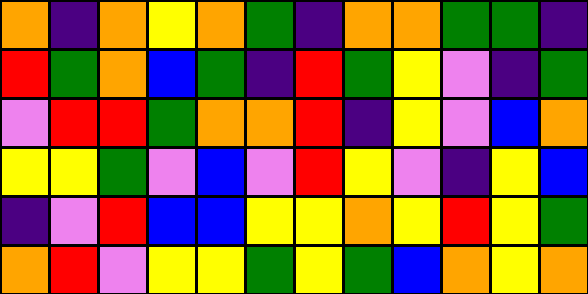[["orange", "indigo", "orange", "yellow", "orange", "green", "indigo", "orange", "orange", "green", "green", "indigo"], ["red", "green", "orange", "blue", "green", "indigo", "red", "green", "yellow", "violet", "indigo", "green"], ["violet", "red", "red", "green", "orange", "orange", "red", "indigo", "yellow", "violet", "blue", "orange"], ["yellow", "yellow", "green", "violet", "blue", "violet", "red", "yellow", "violet", "indigo", "yellow", "blue"], ["indigo", "violet", "red", "blue", "blue", "yellow", "yellow", "orange", "yellow", "red", "yellow", "green"], ["orange", "red", "violet", "yellow", "yellow", "green", "yellow", "green", "blue", "orange", "yellow", "orange"]]